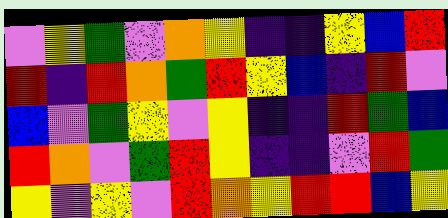[["violet", "yellow", "green", "violet", "orange", "yellow", "indigo", "indigo", "yellow", "blue", "red"], ["red", "indigo", "red", "orange", "green", "red", "yellow", "blue", "indigo", "red", "violet"], ["blue", "violet", "green", "yellow", "violet", "yellow", "indigo", "indigo", "red", "green", "blue"], ["red", "orange", "violet", "green", "red", "yellow", "indigo", "indigo", "violet", "red", "green"], ["yellow", "violet", "yellow", "violet", "red", "orange", "yellow", "red", "red", "blue", "yellow"]]